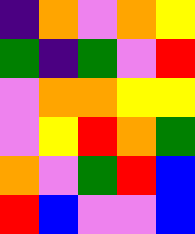[["indigo", "orange", "violet", "orange", "yellow"], ["green", "indigo", "green", "violet", "red"], ["violet", "orange", "orange", "yellow", "yellow"], ["violet", "yellow", "red", "orange", "green"], ["orange", "violet", "green", "red", "blue"], ["red", "blue", "violet", "violet", "blue"]]